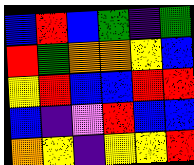[["blue", "red", "blue", "green", "indigo", "green"], ["red", "green", "orange", "orange", "yellow", "blue"], ["yellow", "red", "blue", "blue", "red", "red"], ["blue", "indigo", "violet", "red", "blue", "blue"], ["orange", "yellow", "indigo", "yellow", "yellow", "red"]]